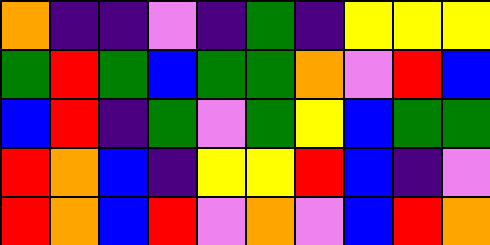[["orange", "indigo", "indigo", "violet", "indigo", "green", "indigo", "yellow", "yellow", "yellow"], ["green", "red", "green", "blue", "green", "green", "orange", "violet", "red", "blue"], ["blue", "red", "indigo", "green", "violet", "green", "yellow", "blue", "green", "green"], ["red", "orange", "blue", "indigo", "yellow", "yellow", "red", "blue", "indigo", "violet"], ["red", "orange", "blue", "red", "violet", "orange", "violet", "blue", "red", "orange"]]